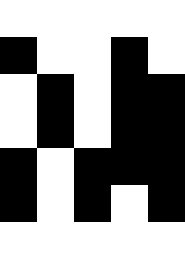[["white", "white", "white", "white", "white"], ["black", "white", "white", "black", "white"], ["white", "black", "white", "black", "black"], ["white", "black", "white", "black", "black"], ["black", "white", "black", "black", "black"], ["black", "white", "black", "white", "black"], ["white", "white", "white", "white", "white"]]